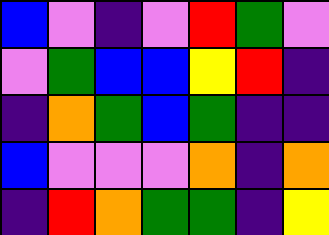[["blue", "violet", "indigo", "violet", "red", "green", "violet"], ["violet", "green", "blue", "blue", "yellow", "red", "indigo"], ["indigo", "orange", "green", "blue", "green", "indigo", "indigo"], ["blue", "violet", "violet", "violet", "orange", "indigo", "orange"], ["indigo", "red", "orange", "green", "green", "indigo", "yellow"]]